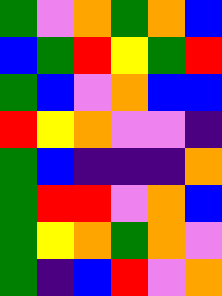[["green", "violet", "orange", "green", "orange", "blue"], ["blue", "green", "red", "yellow", "green", "red"], ["green", "blue", "violet", "orange", "blue", "blue"], ["red", "yellow", "orange", "violet", "violet", "indigo"], ["green", "blue", "indigo", "indigo", "indigo", "orange"], ["green", "red", "red", "violet", "orange", "blue"], ["green", "yellow", "orange", "green", "orange", "violet"], ["green", "indigo", "blue", "red", "violet", "orange"]]